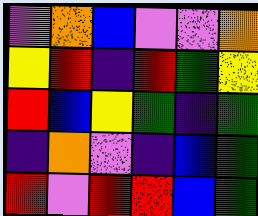[["violet", "orange", "blue", "violet", "violet", "orange"], ["yellow", "red", "indigo", "red", "green", "yellow"], ["red", "blue", "yellow", "green", "indigo", "green"], ["indigo", "orange", "violet", "indigo", "blue", "green"], ["red", "violet", "red", "red", "blue", "green"]]